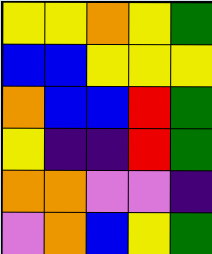[["yellow", "yellow", "orange", "yellow", "green"], ["blue", "blue", "yellow", "yellow", "yellow"], ["orange", "blue", "blue", "red", "green"], ["yellow", "indigo", "indigo", "red", "green"], ["orange", "orange", "violet", "violet", "indigo"], ["violet", "orange", "blue", "yellow", "green"]]